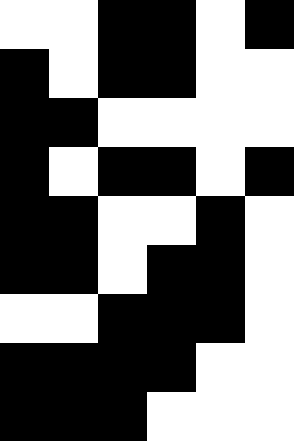[["white", "white", "black", "black", "white", "black"], ["black", "white", "black", "black", "white", "white"], ["black", "black", "white", "white", "white", "white"], ["black", "white", "black", "black", "white", "black"], ["black", "black", "white", "white", "black", "white"], ["black", "black", "white", "black", "black", "white"], ["white", "white", "black", "black", "black", "white"], ["black", "black", "black", "black", "white", "white"], ["black", "black", "black", "white", "white", "white"]]